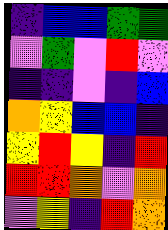[["indigo", "blue", "blue", "green", "green"], ["violet", "green", "violet", "red", "violet"], ["indigo", "indigo", "violet", "indigo", "blue"], ["orange", "yellow", "blue", "blue", "indigo"], ["yellow", "red", "yellow", "indigo", "red"], ["red", "red", "orange", "violet", "orange"], ["violet", "yellow", "indigo", "red", "orange"]]